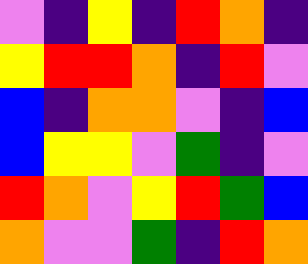[["violet", "indigo", "yellow", "indigo", "red", "orange", "indigo"], ["yellow", "red", "red", "orange", "indigo", "red", "violet"], ["blue", "indigo", "orange", "orange", "violet", "indigo", "blue"], ["blue", "yellow", "yellow", "violet", "green", "indigo", "violet"], ["red", "orange", "violet", "yellow", "red", "green", "blue"], ["orange", "violet", "violet", "green", "indigo", "red", "orange"]]